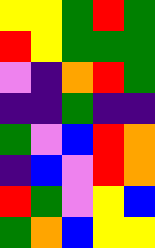[["yellow", "yellow", "green", "red", "green"], ["red", "yellow", "green", "green", "green"], ["violet", "indigo", "orange", "red", "green"], ["indigo", "indigo", "green", "indigo", "indigo"], ["green", "violet", "blue", "red", "orange"], ["indigo", "blue", "violet", "red", "orange"], ["red", "green", "violet", "yellow", "blue"], ["green", "orange", "blue", "yellow", "yellow"]]